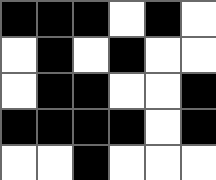[["black", "black", "black", "white", "black", "white"], ["white", "black", "white", "black", "white", "white"], ["white", "black", "black", "white", "white", "black"], ["black", "black", "black", "black", "white", "black"], ["white", "white", "black", "white", "white", "white"]]